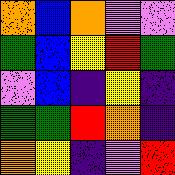[["orange", "blue", "orange", "violet", "violet"], ["green", "blue", "yellow", "red", "green"], ["violet", "blue", "indigo", "yellow", "indigo"], ["green", "green", "red", "orange", "indigo"], ["orange", "yellow", "indigo", "violet", "red"]]